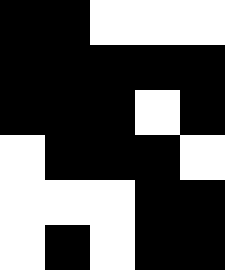[["black", "black", "white", "white", "white"], ["black", "black", "black", "black", "black"], ["black", "black", "black", "white", "black"], ["white", "black", "black", "black", "white"], ["white", "white", "white", "black", "black"], ["white", "black", "white", "black", "black"]]